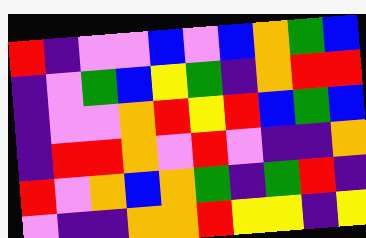[["red", "indigo", "violet", "violet", "blue", "violet", "blue", "orange", "green", "blue"], ["indigo", "violet", "green", "blue", "yellow", "green", "indigo", "orange", "red", "red"], ["indigo", "violet", "violet", "orange", "red", "yellow", "red", "blue", "green", "blue"], ["indigo", "red", "red", "orange", "violet", "red", "violet", "indigo", "indigo", "orange"], ["red", "violet", "orange", "blue", "orange", "green", "indigo", "green", "red", "indigo"], ["violet", "indigo", "indigo", "orange", "orange", "red", "yellow", "yellow", "indigo", "yellow"]]